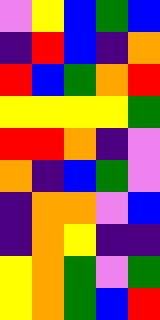[["violet", "yellow", "blue", "green", "blue"], ["indigo", "red", "blue", "indigo", "orange"], ["red", "blue", "green", "orange", "red"], ["yellow", "yellow", "yellow", "yellow", "green"], ["red", "red", "orange", "indigo", "violet"], ["orange", "indigo", "blue", "green", "violet"], ["indigo", "orange", "orange", "violet", "blue"], ["indigo", "orange", "yellow", "indigo", "indigo"], ["yellow", "orange", "green", "violet", "green"], ["yellow", "orange", "green", "blue", "red"]]